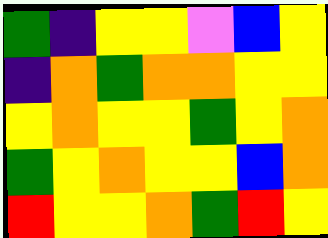[["green", "indigo", "yellow", "yellow", "violet", "blue", "yellow"], ["indigo", "orange", "green", "orange", "orange", "yellow", "yellow"], ["yellow", "orange", "yellow", "yellow", "green", "yellow", "orange"], ["green", "yellow", "orange", "yellow", "yellow", "blue", "orange"], ["red", "yellow", "yellow", "orange", "green", "red", "yellow"]]